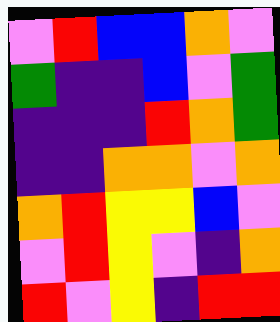[["violet", "red", "blue", "blue", "orange", "violet"], ["green", "indigo", "indigo", "blue", "violet", "green"], ["indigo", "indigo", "indigo", "red", "orange", "green"], ["indigo", "indigo", "orange", "orange", "violet", "orange"], ["orange", "red", "yellow", "yellow", "blue", "violet"], ["violet", "red", "yellow", "violet", "indigo", "orange"], ["red", "violet", "yellow", "indigo", "red", "red"]]